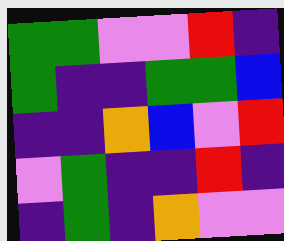[["green", "green", "violet", "violet", "red", "indigo"], ["green", "indigo", "indigo", "green", "green", "blue"], ["indigo", "indigo", "orange", "blue", "violet", "red"], ["violet", "green", "indigo", "indigo", "red", "indigo"], ["indigo", "green", "indigo", "orange", "violet", "violet"]]